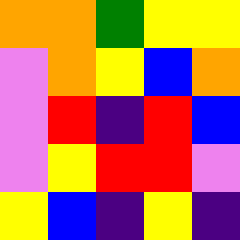[["orange", "orange", "green", "yellow", "yellow"], ["violet", "orange", "yellow", "blue", "orange"], ["violet", "red", "indigo", "red", "blue"], ["violet", "yellow", "red", "red", "violet"], ["yellow", "blue", "indigo", "yellow", "indigo"]]